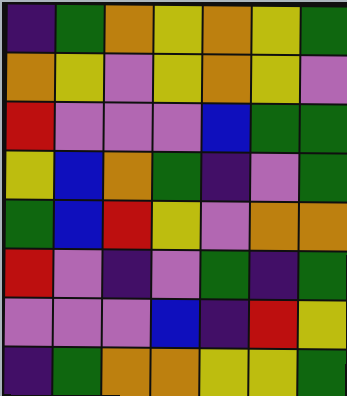[["indigo", "green", "orange", "yellow", "orange", "yellow", "green"], ["orange", "yellow", "violet", "yellow", "orange", "yellow", "violet"], ["red", "violet", "violet", "violet", "blue", "green", "green"], ["yellow", "blue", "orange", "green", "indigo", "violet", "green"], ["green", "blue", "red", "yellow", "violet", "orange", "orange"], ["red", "violet", "indigo", "violet", "green", "indigo", "green"], ["violet", "violet", "violet", "blue", "indigo", "red", "yellow"], ["indigo", "green", "orange", "orange", "yellow", "yellow", "green"]]